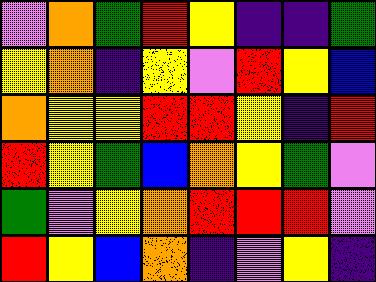[["violet", "orange", "green", "red", "yellow", "indigo", "indigo", "green"], ["yellow", "orange", "indigo", "yellow", "violet", "red", "yellow", "blue"], ["orange", "yellow", "yellow", "red", "red", "yellow", "indigo", "red"], ["red", "yellow", "green", "blue", "orange", "yellow", "green", "violet"], ["green", "violet", "yellow", "orange", "red", "red", "red", "violet"], ["red", "yellow", "blue", "orange", "indigo", "violet", "yellow", "indigo"]]